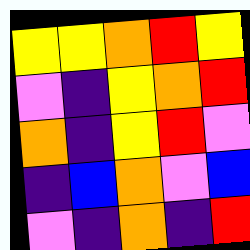[["yellow", "yellow", "orange", "red", "yellow"], ["violet", "indigo", "yellow", "orange", "red"], ["orange", "indigo", "yellow", "red", "violet"], ["indigo", "blue", "orange", "violet", "blue"], ["violet", "indigo", "orange", "indigo", "red"]]